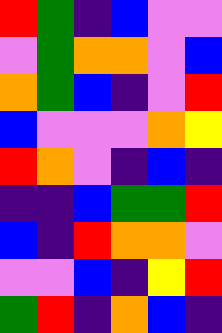[["red", "green", "indigo", "blue", "violet", "violet"], ["violet", "green", "orange", "orange", "violet", "blue"], ["orange", "green", "blue", "indigo", "violet", "red"], ["blue", "violet", "violet", "violet", "orange", "yellow"], ["red", "orange", "violet", "indigo", "blue", "indigo"], ["indigo", "indigo", "blue", "green", "green", "red"], ["blue", "indigo", "red", "orange", "orange", "violet"], ["violet", "violet", "blue", "indigo", "yellow", "red"], ["green", "red", "indigo", "orange", "blue", "indigo"]]